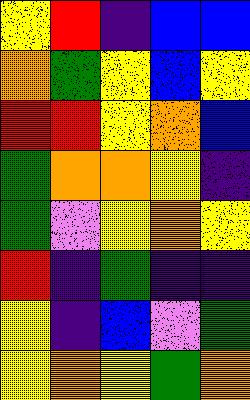[["yellow", "red", "indigo", "blue", "blue"], ["orange", "green", "yellow", "blue", "yellow"], ["red", "red", "yellow", "orange", "blue"], ["green", "orange", "orange", "yellow", "indigo"], ["green", "violet", "yellow", "orange", "yellow"], ["red", "indigo", "green", "indigo", "indigo"], ["yellow", "indigo", "blue", "violet", "green"], ["yellow", "orange", "yellow", "green", "orange"]]